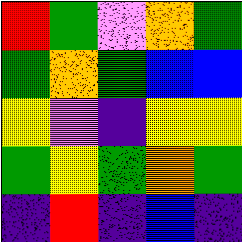[["red", "green", "violet", "orange", "green"], ["green", "orange", "green", "blue", "blue"], ["yellow", "violet", "indigo", "yellow", "yellow"], ["green", "yellow", "green", "orange", "green"], ["indigo", "red", "indigo", "blue", "indigo"]]